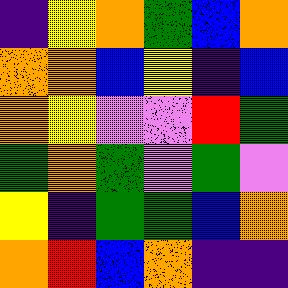[["indigo", "yellow", "orange", "green", "blue", "orange"], ["orange", "orange", "blue", "yellow", "indigo", "blue"], ["orange", "yellow", "violet", "violet", "red", "green"], ["green", "orange", "green", "violet", "green", "violet"], ["yellow", "indigo", "green", "green", "blue", "orange"], ["orange", "red", "blue", "orange", "indigo", "indigo"]]